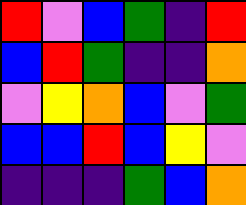[["red", "violet", "blue", "green", "indigo", "red"], ["blue", "red", "green", "indigo", "indigo", "orange"], ["violet", "yellow", "orange", "blue", "violet", "green"], ["blue", "blue", "red", "blue", "yellow", "violet"], ["indigo", "indigo", "indigo", "green", "blue", "orange"]]